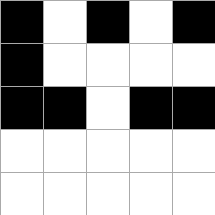[["black", "white", "black", "white", "black"], ["black", "white", "white", "white", "white"], ["black", "black", "white", "black", "black"], ["white", "white", "white", "white", "white"], ["white", "white", "white", "white", "white"]]